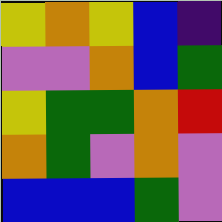[["yellow", "orange", "yellow", "blue", "indigo"], ["violet", "violet", "orange", "blue", "green"], ["yellow", "green", "green", "orange", "red"], ["orange", "green", "violet", "orange", "violet"], ["blue", "blue", "blue", "green", "violet"]]